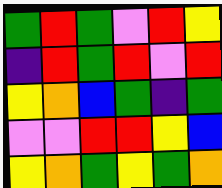[["green", "red", "green", "violet", "red", "yellow"], ["indigo", "red", "green", "red", "violet", "red"], ["yellow", "orange", "blue", "green", "indigo", "green"], ["violet", "violet", "red", "red", "yellow", "blue"], ["yellow", "orange", "green", "yellow", "green", "orange"]]